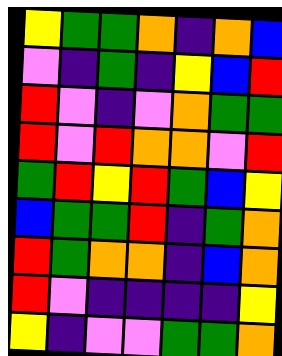[["yellow", "green", "green", "orange", "indigo", "orange", "blue"], ["violet", "indigo", "green", "indigo", "yellow", "blue", "red"], ["red", "violet", "indigo", "violet", "orange", "green", "green"], ["red", "violet", "red", "orange", "orange", "violet", "red"], ["green", "red", "yellow", "red", "green", "blue", "yellow"], ["blue", "green", "green", "red", "indigo", "green", "orange"], ["red", "green", "orange", "orange", "indigo", "blue", "orange"], ["red", "violet", "indigo", "indigo", "indigo", "indigo", "yellow"], ["yellow", "indigo", "violet", "violet", "green", "green", "orange"]]